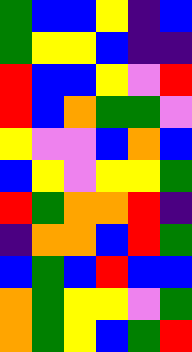[["green", "blue", "blue", "yellow", "indigo", "blue"], ["green", "yellow", "yellow", "blue", "indigo", "indigo"], ["red", "blue", "blue", "yellow", "violet", "red"], ["red", "blue", "orange", "green", "green", "violet"], ["yellow", "violet", "violet", "blue", "orange", "blue"], ["blue", "yellow", "violet", "yellow", "yellow", "green"], ["red", "green", "orange", "orange", "red", "indigo"], ["indigo", "orange", "orange", "blue", "red", "green"], ["blue", "green", "blue", "red", "blue", "blue"], ["orange", "green", "yellow", "yellow", "violet", "green"], ["orange", "green", "yellow", "blue", "green", "red"]]